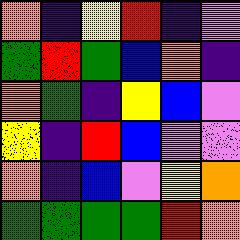[["orange", "indigo", "yellow", "red", "indigo", "violet"], ["green", "red", "green", "blue", "orange", "indigo"], ["orange", "green", "indigo", "yellow", "blue", "violet"], ["yellow", "indigo", "red", "blue", "violet", "violet"], ["orange", "indigo", "blue", "violet", "yellow", "orange"], ["green", "green", "green", "green", "red", "orange"]]